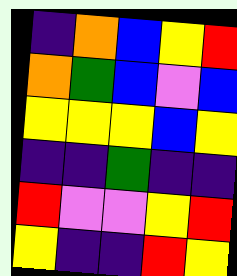[["indigo", "orange", "blue", "yellow", "red"], ["orange", "green", "blue", "violet", "blue"], ["yellow", "yellow", "yellow", "blue", "yellow"], ["indigo", "indigo", "green", "indigo", "indigo"], ["red", "violet", "violet", "yellow", "red"], ["yellow", "indigo", "indigo", "red", "yellow"]]